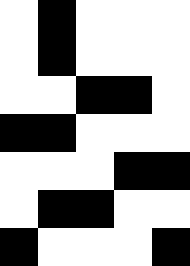[["white", "black", "white", "white", "white"], ["white", "black", "white", "white", "white"], ["white", "white", "black", "black", "white"], ["black", "black", "white", "white", "white"], ["white", "white", "white", "black", "black"], ["white", "black", "black", "white", "white"], ["black", "white", "white", "white", "black"]]